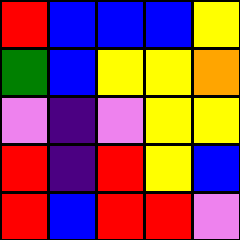[["red", "blue", "blue", "blue", "yellow"], ["green", "blue", "yellow", "yellow", "orange"], ["violet", "indigo", "violet", "yellow", "yellow"], ["red", "indigo", "red", "yellow", "blue"], ["red", "blue", "red", "red", "violet"]]